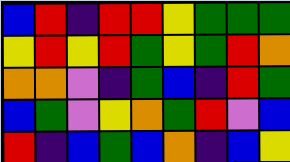[["blue", "red", "indigo", "red", "red", "yellow", "green", "green", "green"], ["yellow", "red", "yellow", "red", "green", "yellow", "green", "red", "orange"], ["orange", "orange", "violet", "indigo", "green", "blue", "indigo", "red", "green"], ["blue", "green", "violet", "yellow", "orange", "green", "red", "violet", "blue"], ["red", "indigo", "blue", "green", "blue", "orange", "indigo", "blue", "yellow"]]